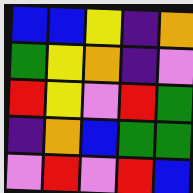[["blue", "blue", "yellow", "indigo", "orange"], ["green", "yellow", "orange", "indigo", "violet"], ["red", "yellow", "violet", "red", "green"], ["indigo", "orange", "blue", "green", "green"], ["violet", "red", "violet", "red", "blue"]]